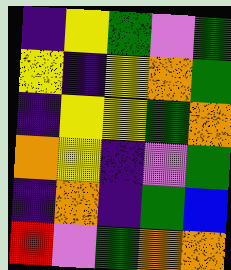[["indigo", "yellow", "green", "violet", "green"], ["yellow", "indigo", "yellow", "orange", "green"], ["indigo", "yellow", "yellow", "green", "orange"], ["orange", "yellow", "indigo", "violet", "green"], ["indigo", "orange", "indigo", "green", "blue"], ["red", "violet", "green", "orange", "orange"]]